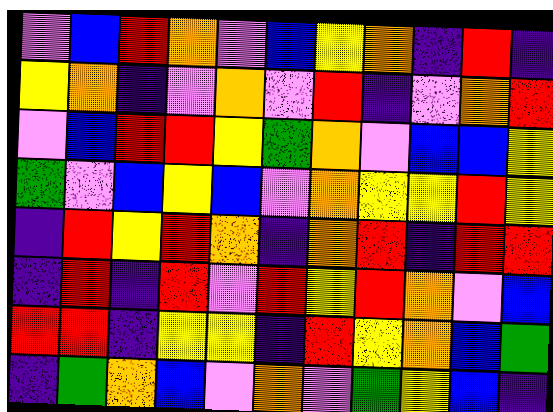[["violet", "blue", "red", "orange", "violet", "blue", "yellow", "orange", "indigo", "red", "indigo"], ["yellow", "orange", "indigo", "violet", "orange", "violet", "red", "indigo", "violet", "orange", "red"], ["violet", "blue", "red", "red", "yellow", "green", "orange", "violet", "blue", "blue", "yellow"], ["green", "violet", "blue", "yellow", "blue", "violet", "orange", "yellow", "yellow", "red", "yellow"], ["indigo", "red", "yellow", "red", "orange", "indigo", "orange", "red", "indigo", "red", "red"], ["indigo", "red", "indigo", "red", "violet", "red", "yellow", "red", "orange", "violet", "blue"], ["red", "red", "indigo", "yellow", "yellow", "indigo", "red", "yellow", "orange", "blue", "green"], ["indigo", "green", "orange", "blue", "violet", "orange", "violet", "green", "yellow", "blue", "indigo"]]